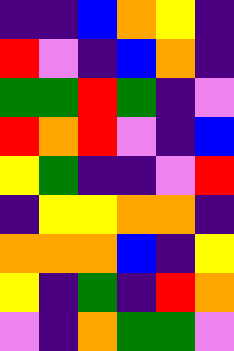[["indigo", "indigo", "blue", "orange", "yellow", "indigo"], ["red", "violet", "indigo", "blue", "orange", "indigo"], ["green", "green", "red", "green", "indigo", "violet"], ["red", "orange", "red", "violet", "indigo", "blue"], ["yellow", "green", "indigo", "indigo", "violet", "red"], ["indigo", "yellow", "yellow", "orange", "orange", "indigo"], ["orange", "orange", "orange", "blue", "indigo", "yellow"], ["yellow", "indigo", "green", "indigo", "red", "orange"], ["violet", "indigo", "orange", "green", "green", "violet"]]